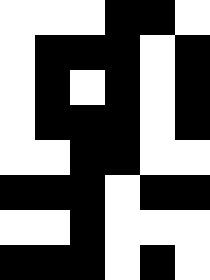[["white", "white", "white", "black", "black", "white"], ["white", "black", "black", "black", "white", "black"], ["white", "black", "white", "black", "white", "black"], ["white", "black", "black", "black", "white", "black"], ["white", "white", "black", "black", "white", "white"], ["black", "black", "black", "white", "black", "black"], ["white", "white", "black", "white", "white", "white"], ["black", "black", "black", "white", "black", "white"]]